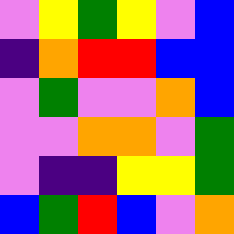[["violet", "yellow", "green", "yellow", "violet", "blue"], ["indigo", "orange", "red", "red", "blue", "blue"], ["violet", "green", "violet", "violet", "orange", "blue"], ["violet", "violet", "orange", "orange", "violet", "green"], ["violet", "indigo", "indigo", "yellow", "yellow", "green"], ["blue", "green", "red", "blue", "violet", "orange"]]